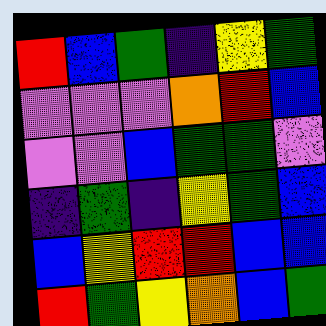[["red", "blue", "green", "indigo", "yellow", "green"], ["violet", "violet", "violet", "orange", "red", "blue"], ["violet", "violet", "blue", "green", "green", "violet"], ["indigo", "green", "indigo", "yellow", "green", "blue"], ["blue", "yellow", "red", "red", "blue", "blue"], ["red", "green", "yellow", "orange", "blue", "green"]]